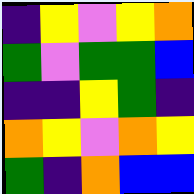[["indigo", "yellow", "violet", "yellow", "orange"], ["green", "violet", "green", "green", "blue"], ["indigo", "indigo", "yellow", "green", "indigo"], ["orange", "yellow", "violet", "orange", "yellow"], ["green", "indigo", "orange", "blue", "blue"]]